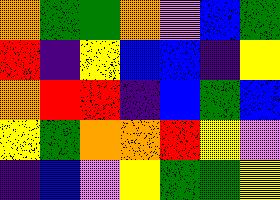[["orange", "green", "green", "orange", "violet", "blue", "green"], ["red", "indigo", "yellow", "blue", "blue", "indigo", "yellow"], ["orange", "red", "red", "indigo", "blue", "green", "blue"], ["yellow", "green", "orange", "orange", "red", "yellow", "violet"], ["indigo", "blue", "violet", "yellow", "green", "green", "yellow"]]